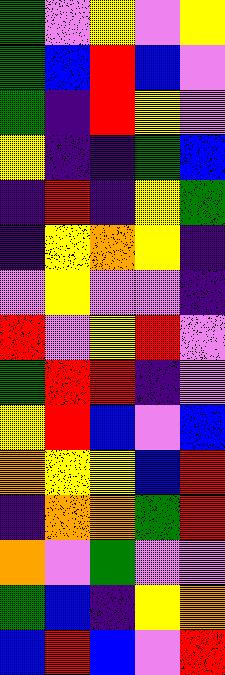[["green", "violet", "yellow", "violet", "yellow"], ["green", "blue", "red", "blue", "violet"], ["green", "indigo", "red", "yellow", "violet"], ["yellow", "indigo", "indigo", "green", "blue"], ["indigo", "red", "indigo", "yellow", "green"], ["indigo", "yellow", "orange", "yellow", "indigo"], ["violet", "yellow", "violet", "violet", "indigo"], ["red", "violet", "yellow", "red", "violet"], ["green", "red", "red", "indigo", "violet"], ["yellow", "red", "blue", "violet", "blue"], ["orange", "yellow", "yellow", "blue", "red"], ["indigo", "orange", "orange", "green", "red"], ["orange", "violet", "green", "violet", "violet"], ["green", "blue", "indigo", "yellow", "orange"], ["blue", "red", "blue", "violet", "red"]]